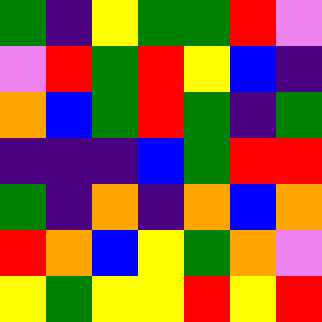[["green", "indigo", "yellow", "green", "green", "red", "violet"], ["violet", "red", "green", "red", "yellow", "blue", "indigo"], ["orange", "blue", "green", "red", "green", "indigo", "green"], ["indigo", "indigo", "indigo", "blue", "green", "red", "red"], ["green", "indigo", "orange", "indigo", "orange", "blue", "orange"], ["red", "orange", "blue", "yellow", "green", "orange", "violet"], ["yellow", "green", "yellow", "yellow", "red", "yellow", "red"]]